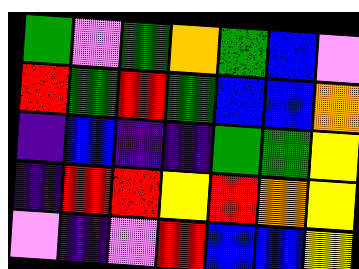[["green", "violet", "green", "orange", "green", "blue", "violet"], ["red", "green", "red", "green", "blue", "blue", "orange"], ["indigo", "blue", "indigo", "indigo", "green", "green", "yellow"], ["indigo", "red", "red", "yellow", "red", "orange", "yellow"], ["violet", "indigo", "violet", "red", "blue", "blue", "yellow"]]